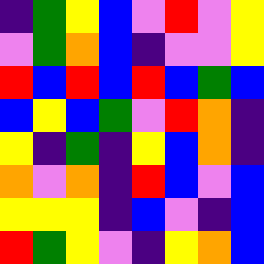[["indigo", "green", "yellow", "blue", "violet", "red", "violet", "yellow"], ["violet", "green", "orange", "blue", "indigo", "violet", "violet", "yellow"], ["red", "blue", "red", "blue", "red", "blue", "green", "blue"], ["blue", "yellow", "blue", "green", "violet", "red", "orange", "indigo"], ["yellow", "indigo", "green", "indigo", "yellow", "blue", "orange", "indigo"], ["orange", "violet", "orange", "indigo", "red", "blue", "violet", "blue"], ["yellow", "yellow", "yellow", "indigo", "blue", "violet", "indigo", "blue"], ["red", "green", "yellow", "violet", "indigo", "yellow", "orange", "blue"]]